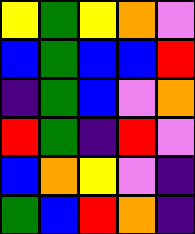[["yellow", "green", "yellow", "orange", "violet"], ["blue", "green", "blue", "blue", "red"], ["indigo", "green", "blue", "violet", "orange"], ["red", "green", "indigo", "red", "violet"], ["blue", "orange", "yellow", "violet", "indigo"], ["green", "blue", "red", "orange", "indigo"]]